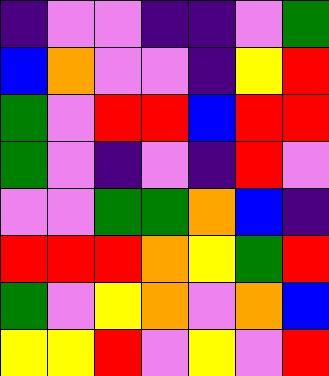[["indigo", "violet", "violet", "indigo", "indigo", "violet", "green"], ["blue", "orange", "violet", "violet", "indigo", "yellow", "red"], ["green", "violet", "red", "red", "blue", "red", "red"], ["green", "violet", "indigo", "violet", "indigo", "red", "violet"], ["violet", "violet", "green", "green", "orange", "blue", "indigo"], ["red", "red", "red", "orange", "yellow", "green", "red"], ["green", "violet", "yellow", "orange", "violet", "orange", "blue"], ["yellow", "yellow", "red", "violet", "yellow", "violet", "red"]]